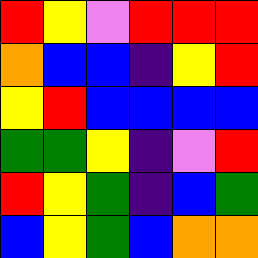[["red", "yellow", "violet", "red", "red", "red"], ["orange", "blue", "blue", "indigo", "yellow", "red"], ["yellow", "red", "blue", "blue", "blue", "blue"], ["green", "green", "yellow", "indigo", "violet", "red"], ["red", "yellow", "green", "indigo", "blue", "green"], ["blue", "yellow", "green", "blue", "orange", "orange"]]